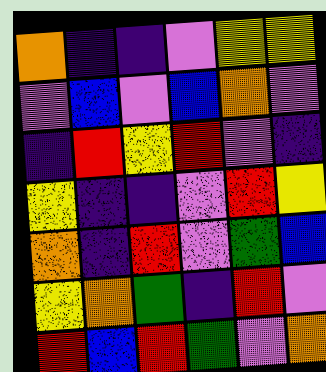[["orange", "indigo", "indigo", "violet", "yellow", "yellow"], ["violet", "blue", "violet", "blue", "orange", "violet"], ["indigo", "red", "yellow", "red", "violet", "indigo"], ["yellow", "indigo", "indigo", "violet", "red", "yellow"], ["orange", "indigo", "red", "violet", "green", "blue"], ["yellow", "orange", "green", "indigo", "red", "violet"], ["red", "blue", "red", "green", "violet", "orange"]]